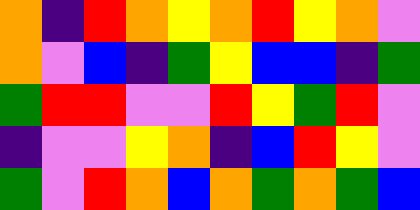[["orange", "indigo", "red", "orange", "yellow", "orange", "red", "yellow", "orange", "violet"], ["orange", "violet", "blue", "indigo", "green", "yellow", "blue", "blue", "indigo", "green"], ["green", "red", "red", "violet", "violet", "red", "yellow", "green", "red", "violet"], ["indigo", "violet", "violet", "yellow", "orange", "indigo", "blue", "red", "yellow", "violet"], ["green", "violet", "red", "orange", "blue", "orange", "green", "orange", "green", "blue"]]